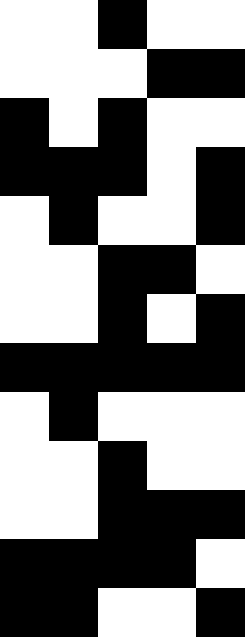[["white", "white", "black", "white", "white"], ["white", "white", "white", "black", "black"], ["black", "white", "black", "white", "white"], ["black", "black", "black", "white", "black"], ["white", "black", "white", "white", "black"], ["white", "white", "black", "black", "white"], ["white", "white", "black", "white", "black"], ["black", "black", "black", "black", "black"], ["white", "black", "white", "white", "white"], ["white", "white", "black", "white", "white"], ["white", "white", "black", "black", "black"], ["black", "black", "black", "black", "white"], ["black", "black", "white", "white", "black"]]